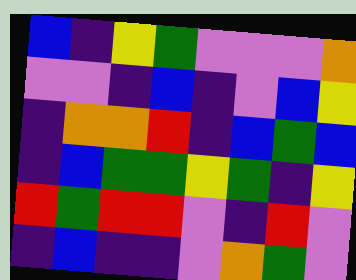[["blue", "indigo", "yellow", "green", "violet", "violet", "violet", "orange"], ["violet", "violet", "indigo", "blue", "indigo", "violet", "blue", "yellow"], ["indigo", "orange", "orange", "red", "indigo", "blue", "green", "blue"], ["indigo", "blue", "green", "green", "yellow", "green", "indigo", "yellow"], ["red", "green", "red", "red", "violet", "indigo", "red", "violet"], ["indigo", "blue", "indigo", "indigo", "violet", "orange", "green", "violet"]]